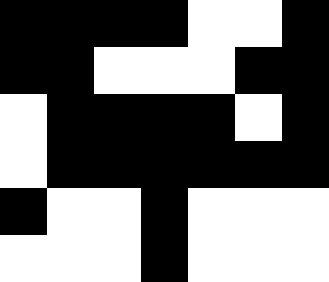[["black", "black", "black", "black", "white", "white", "black"], ["black", "black", "white", "white", "white", "black", "black"], ["white", "black", "black", "black", "black", "white", "black"], ["white", "black", "black", "black", "black", "black", "black"], ["black", "white", "white", "black", "white", "white", "white"], ["white", "white", "white", "black", "white", "white", "white"]]